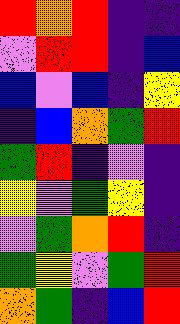[["red", "orange", "red", "indigo", "indigo"], ["violet", "red", "red", "indigo", "blue"], ["blue", "violet", "blue", "indigo", "yellow"], ["indigo", "blue", "orange", "green", "red"], ["green", "red", "indigo", "violet", "indigo"], ["yellow", "violet", "green", "yellow", "indigo"], ["violet", "green", "orange", "red", "indigo"], ["green", "yellow", "violet", "green", "red"], ["orange", "green", "indigo", "blue", "red"]]